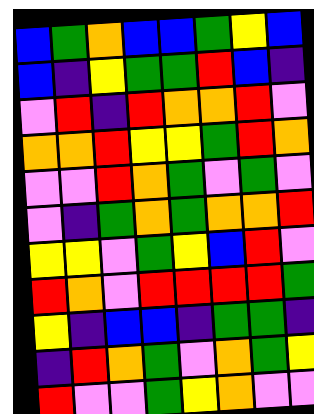[["blue", "green", "orange", "blue", "blue", "green", "yellow", "blue"], ["blue", "indigo", "yellow", "green", "green", "red", "blue", "indigo"], ["violet", "red", "indigo", "red", "orange", "orange", "red", "violet"], ["orange", "orange", "red", "yellow", "yellow", "green", "red", "orange"], ["violet", "violet", "red", "orange", "green", "violet", "green", "violet"], ["violet", "indigo", "green", "orange", "green", "orange", "orange", "red"], ["yellow", "yellow", "violet", "green", "yellow", "blue", "red", "violet"], ["red", "orange", "violet", "red", "red", "red", "red", "green"], ["yellow", "indigo", "blue", "blue", "indigo", "green", "green", "indigo"], ["indigo", "red", "orange", "green", "violet", "orange", "green", "yellow"], ["red", "violet", "violet", "green", "yellow", "orange", "violet", "violet"]]